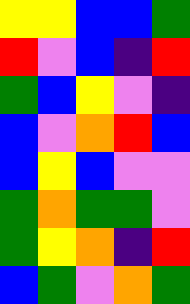[["yellow", "yellow", "blue", "blue", "green"], ["red", "violet", "blue", "indigo", "red"], ["green", "blue", "yellow", "violet", "indigo"], ["blue", "violet", "orange", "red", "blue"], ["blue", "yellow", "blue", "violet", "violet"], ["green", "orange", "green", "green", "violet"], ["green", "yellow", "orange", "indigo", "red"], ["blue", "green", "violet", "orange", "green"]]